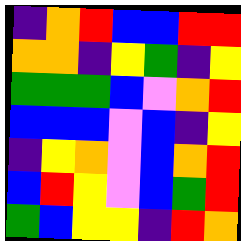[["indigo", "orange", "red", "blue", "blue", "red", "red"], ["orange", "orange", "indigo", "yellow", "green", "indigo", "yellow"], ["green", "green", "green", "blue", "violet", "orange", "red"], ["blue", "blue", "blue", "violet", "blue", "indigo", "yellow"], ["indigo", "yellow", "orange", "violet", "blue", "orange", "red"], ["blue", "red", "yellow", "violet", "blue", "green", "red"], ["green", "blue", "yellow", "yellow", "indigo", "red", "orange"]]